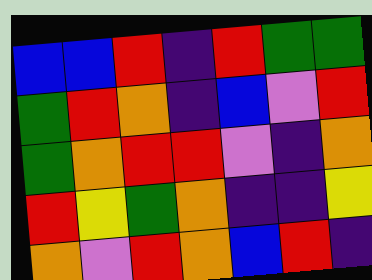[["blue", "blue", "red", "indigo", "red", "green", "green"], ["green", "red", "orange", "indigo", "blue", "violet", "red"], ["green", "orange", "red", "red", "violet", "indigo", "orange"], ["red", "yellow", "green", "orange", "indigo", "indigo", "yellow"], ["orange", "violet", "red", "orange", "blue", "red", "indigo"]]